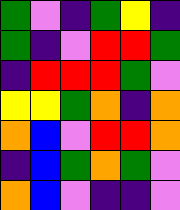[["green", "violet", "indigo", "green", "yellow", "indigo"], ["green", "indigo", "violet", "red", "red", "green"], ["indigo", "red", "red", "red", "green", "violet"], ["yellow", "yellow", "green", "orange", "indigo", "orange"], ["orange", "blue", "violet", "red", "red", "orange"], ["indigo", "blue", "green", "orange", "green", "violet"], ["orange", "blue", "violet", "indigo", "indigo", "violet"]]